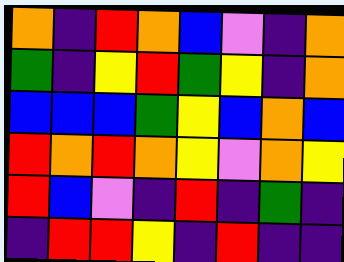[["orange", "indigo", "red", "orange", "blue", "violet", "indigo", "orange"], ["green", "indigo", "yellow", "red", "green", "yellow", "indigo", "orange"], ["blue", "blue", "blue", "green", "yellow", "blue", "orange", "blue"], ["red", "orange", "red", "orange", "yellow", "violet", "orange", "yellow"], ["red", "blue", "violet", "indigo", "red", "indigo", "green", "indigo"], ["indigo", "red", "red", "yellow", "indigo", "red", "indigo", "indigo"]]